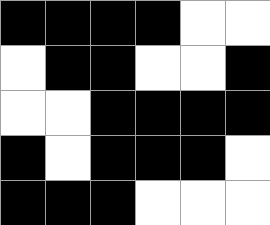[["black", "black", "black", "black", "white", "white"], ["white", "black", "black", "white", "white", "black"], ["white", "white", "black", "black", "black", "black"], ["black", "white", "black", "black", "black", "white"], ["black", "black", "black", "white", "white", "white"]]